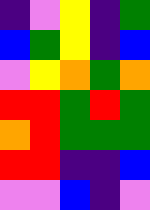[["indigo", "violet", "yellow", "indigo", "green"], ["blue", "green", "yellow", "indigo", "blue"], ["violet", "yellow", "orange", "green", "orange"], ["red", "red", "green", "red", "green"], ["orange", "red", "green", "green", "green"], ["red", "red", "indigo", "indigo", "blue"], ["violet", "violet", "blue", "indigo", "violet"]]